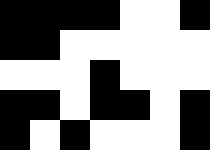[["black", "black", "black", "black", "white", "white", "black"], ["black", "black", "white", "white", "white", "white", "white"], ["white", "white", "white", "black", "white", "white", "white"], ["black", "black", "white", "black", "black", "white", "black"], ["black", "white", "black", "white", "white", "white", "black"]]